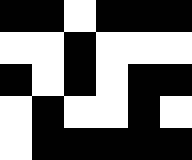[["black", "black", "white", "black", "black", "black"], ["white", "white", "black", "white", "white", "white"], ["black", "white", "black", "white", "black", "black"], ["white", "black", "white", "white", "black", "white"], ["white", "black", "black", "black", "black", "black"]]